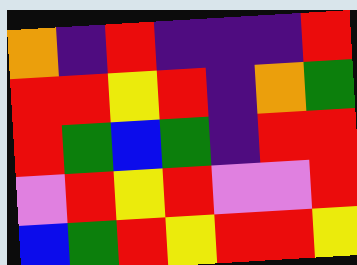[["orange", "indigo", "red", "indigo", "indigo", "indigo", "red"], ["red", "red", "yellow", "red", "indigo", "orange", "green"], ["red", "green", "blue", "green", "indigo", "red", "red"], ["violet", "red", "yellow", "red", "violet", "violet", "red"], ["blue", "green", "red", "yellow", "red", "red", "yellow"]]